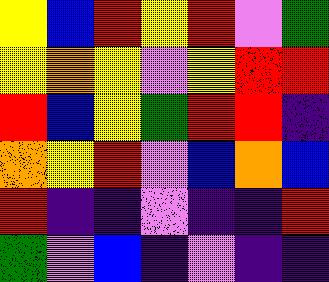[["yellow", "blue", "red", "yellow", "red", "violet", "green"], ["yellow", "orange", "yellow", "violet", "yellow", "red", "red"], ["red", "blue", "yellow", "green", "red", "red", "indigo"], ["orange", "yellow", "red", "violet", "blue", "orange", "blue"], ["red", "indigo", "indigo", "violet", "indigo", "indigo", "red"], ["green", "violet", "blue", "indigo", "violet", "indigo", "indigo"]]